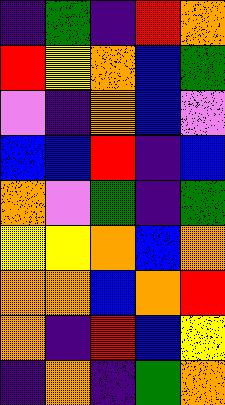[["indigo", "green", "indigo", "red", "orange"], ["red", "yellow", "orange", "blue", "green"], ["violet", "indigo", "orange", "blue", "violet"], ["blue", "blue", "red", "indigo", "blue"], ["orange", "violet", "green", "indigo", "green"], ["yellow", "yellow", "orange", "blue", "orange"], ["orange", "orange", "blue", "orange", "red"], ["orange", "indigo", "red", "blue", "yellow"], ["indigo", "orange", "indigo", "green", "orange"]]